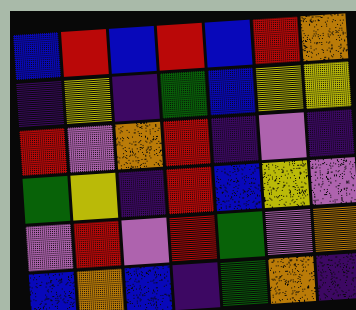[["blue", "red", "blue", "red", "blue", "red", "orange"], ["indigo", "yellow", "indigo", "green", "blue", "yellow", "yellow"], ["red", "violet", "orange", "red", "indigo", "violet", "indigo"], ["green", "yellow", "indigo", "red", "blue", "yellow", "violet"], ["violet", "red", "violet", "red", "green", "violet", "orange"], ["blue", "orange", "blue", "indigo", "green", "orange", "indigo"]]